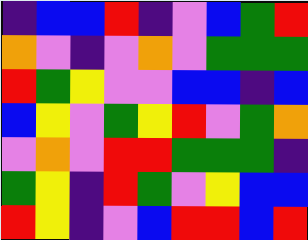[["indigo", "blue", "blue", "red", "indigo", "violet", "blue", "green", "red"], ["orange", "violet", "indigo", "violet", "orange", "violet", "green", "green", "green"], ["red", "green", "yellow", "violet", "violet", "blue", "blue", "indigo", "blue"], ["blue", "yellow", "violet", "green", "yellow", "red", "violet", "green", "orange"], ["violet", "orange", "violet", "red", "red", "green", "green", "green", "indigo"], ["green", "yellow", "indigo", "red", "green", "violet", "yellow", "blue", "blue"], ["red", "yellow", "indigo", "violet", "blue", "red", "red", "blue", "red"]]